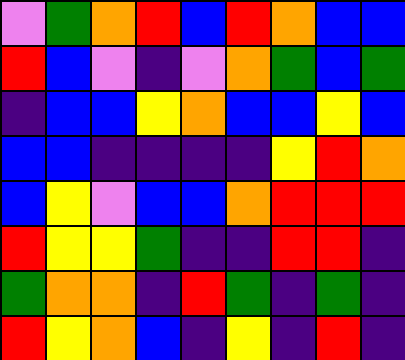[["violet", "green", "orange", "red", "blue", "red", "orange", "blue", "blue"], ["red", "blue", "violet", "indigo", "violet", "orange", "green", "blue", "green"], ["indigo", "blue", "blue", "yellow", "orange", "blue", "blue", "yellow", "blue"], ["blue", "blue", "indigo", "indigo", "indigo", "indigo", "yellow", "red", "orange"], ["blue", "yellow", "violet", "blue", "blue", "orange", "red", "red", "red"], ["red", "yellow", "yellow", "green", "indigo", "indigo", "red", "red", "indigo"], ["green", "orange", "orange", "indigo", "red", "green", "indigo", "green", "indigo"], ["red", "yellow", "orange", "blue", "indigo", "yellow", "indigo", "red", "indigo"]]